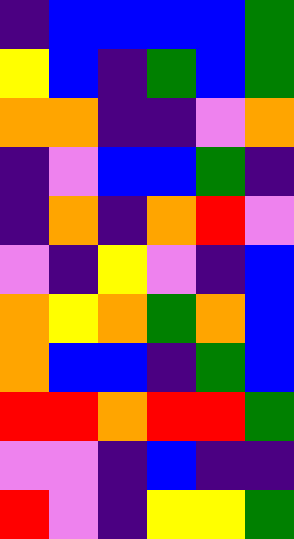[["indigo", "blue", "blue", "blue", "blue", "green"], ["yellow", "blue", "indigo", "green", "blue", "green"], ["orange", "orange", "indigo", "indigo", "violet", "orange"], ["indigo", "violet", "blue", "blue", "green", "indigo"], ["indigo", "orange", "indigo", "orange", "red", "violet"], ["violet", "indigo", "yellow", "violet", "indigo", "blue"], ["orange", "yellow", "orange", "green", "orange", "blue"], ["orange", "blue", "blue", "indigo", "green", "blue"], ["red", "red", "orange", "red", "red", "green"], ["violet", "violet", "indigo", "blue", "indigo", "indigo"], ["red", "violet", "indigo", "yellow", "yellow", "green"]]